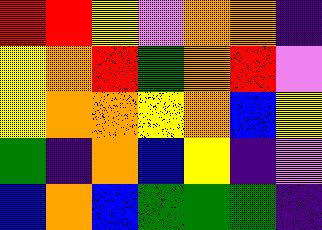[["red", "red", "yellow", "violet", "orange", "orange", "indigo"], ["yellow", "orange", "red", "green", "orange", "red", "violet"], ["yellow", "orange", "orange", "yellow", "orange", "blue", "yellow"], ["green", "indigo", "orange", "blue", "yellow", "indigo", "violet"], ["blue", "orange", "blue", "green", "green", "green", "indigo"]]